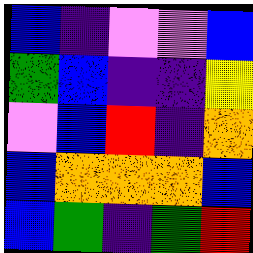[["blue", "indigo", "violet", "violet", "blue"], ["green", "blue", "indigo", "indigo", "yellow"], ["violet", "blue", "red", "indigo", "orange"], ["blue", "orange", "orange", "orange", "blue"], ["blue", "green", "indigo", "green", "red"]]